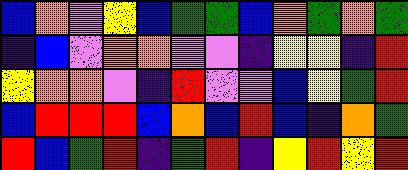[["blue", "orange", "violet", "yellow", "blue", "green", "green", "blue", "orange", "green", "orange", "green"], ["indigo", "blue", "violet", "orange", "orange", "violet", "violet", "indigo", "yellow", "yellow", "indigo", "red"], ["yellow", "orange", "orange", "violet", "indigo", "red", "violet", "violet", "blue", "yellow", "green", "red"], ["blue", "red", "red", "red", "blue", "orange", "blue", "red", "blue", "indigo", "orange", "green"], ["red", "blue", "green", "red", "indigo", "green", "red", "indigo", "yellow", "red", "yellow", "red"]]